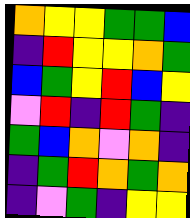[["orange", "yellow", "yellow", "green", "green", "blue"], ["indigo", "red", "yellow", "yellow", "orange", "green"], ["blue", "green", "yellow", "red", "blue", "yellow"], ["violet", "red", "indigo", "red", "green", "indigo"], ["green", "blue", "orange", "violet", "orange", "indigo"], ["indigo", "green", "red", "orange", "green", "orange"], ["indigo", "violet", "green", "indigo", "yellow", "yellow"]]